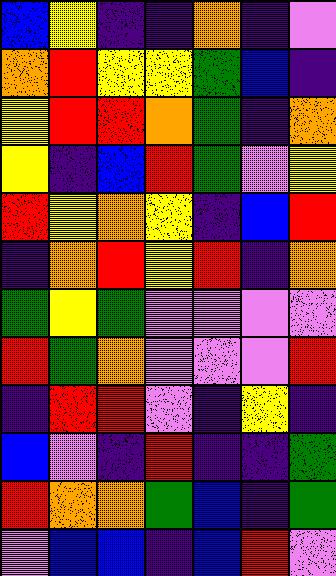[["blue", "yellow", "indigo", "indigo", "orange", "indigo", "violet"], ["orange", "red", "yellow", "yellow", "green", "blue", "indigo"], ["yellow", "red", "red", "orange", "green", "indigo", "orange"], ["yellow", "indigo", "blue", "red", "green", "violet", "yellow"], ["red", "yellow", "orange", "yellow", "indigo", "blue", "red"], ["indigo", "orange", "red", "yellow", "red", "indigo", "orange"], ["green", "yellow", "green", "violet", "violet", "violet", "violet"], ["red", "green", "orange", "violet", "violet", "violet", "red"], ["indigo", "red", "red", "violet", "indigo", "yellow", "indigo"], ["blue", "violet", "indigo", "red", "indigo", "indigo", "green"], ["red", "orange", "orange", "green", "blue", "indigo", "green"], ["violet", "blue", "blue", "indigo", "blue", "red", "violet"]]